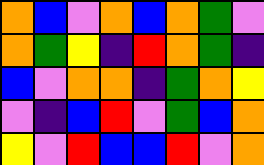[["orange", "blue", "violet", "orange", "blue", "orange", "green", "violet"], ["orange", "green", "yellow", "indigo", "red", "orange", "green", "indigo"], ["blue", "violet", "orange", "orange", "indigo", "green", "orange", "yellow"], ["violet", "indigo", "blue", "red", "violet", "green", "blue", "orange"], ["yellow", "violet", "red", "blue", "blue", "red", "violet", "orange"]]